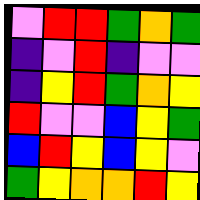[["violet", "red", "red", "green", "orange", "green"], ["indigo", "violet", "red", "indigo", "violet", "violet"], ["indigo", "yellow", "red", "green", "orange", "yellow"], ["red", "violet", "violet", "blue", "yellow", "green"], ["blue", "red", "yellow", "blue", "yellow", "violet"], ["green", "yellow", "orange", "orange", "red", "yellow"]]